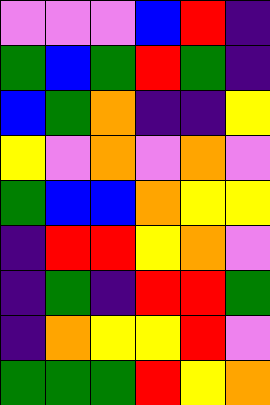[["violet", "violet", "violet", "blue", "red", "indigo"], ["green", "blue", "green", "red", "green", "indigo"], ["blue", "green", "orange", "indigo", "indigo", "yellow"], ["yellow", "violet", "orange", "violet", "orange", "violet"], ["green", "blue", "blue", "orange", "yellow", "yellow"], ["indigo", "red", "red", "yellow", "orange", "violet"], ["indigo", "green", "indigo", "red", "red", "green"], ["indigo", "orange", "yellow", "yellow", "red", "violet"], ["green", "green", "green", "red", "yellow", "orange"]]